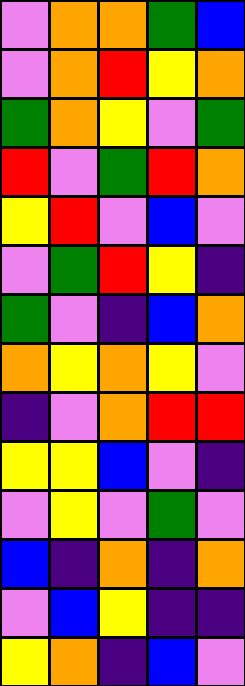[["violet", "orange", "orange", "green", "blue"], ["violet", "orange", "red", "yellow", "orange"], ["green", "orange", "yellow", "violet", "green"], ["red", "violet", "green", "red", "orange"], ["yellow", "red", "violet", "blue", "violet"], ["violet", "green", "red", "yellow", "indigo"], ["green", "violet", "indigo", "blue", "orange"], ["orange", "yellow", "orange", "yellow", "violet"], ["indigo", "violet", "orange", "red", "red"], ["yellow", "yellow", "blue", "violet", "indigo"], ["violet", "yellow", "violet", "green", "violet"], ["blue", "indigo", "orange", "indigo", "orange"], ["violet", "blue", "yellow", "indigo", "indigo"], ["yellow", "orange", "indigo", "blue", "violet"]]